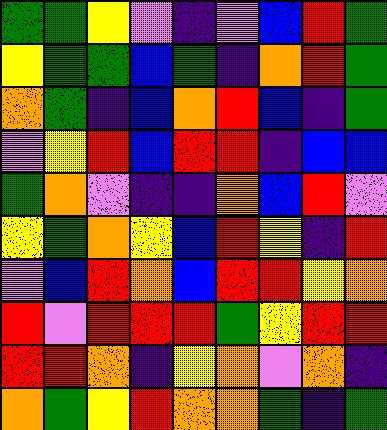[["green", "green", "yellow", "violet", "indigo", "violet", "blue", "red", "green"], ["yellow", "green", "green", "blue", "green", "indigo", "orange", "red", "green"], ["orange", "green", "indigo", "blue", "orange", "red", "blue", "indigo", "green"], ["violet", "yellow", "red", "blue", "red", "red", "indigo", "blue", "blue"], ["green", "orange", "violet", "indigo", "indigo", "orange", "blue", "red", "violet"], ["yellow", "green", "orange", "yellow", "blue", "red", "yellow", "indigo", "red"], ["violet", "blue", "red", "orange", "blue", "red", "red", "yellow", "orange"], ["red", "violet", "red", "red", "red", "green", "yellow", "red", "red"], ["red", "red", "orange", "indigo", "yellow", "orange", "violet", "orange", "indigo"], ["orange", "green", "yellow", "red", "orange", "orange", "green", "indigo", "green"]]